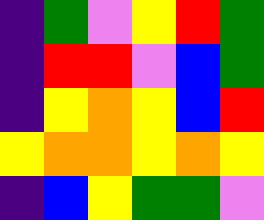[["indigo", "green", "violet", "yellow", "red", "green"], ["indigo", "red", "red", "violet", "blue", "green"], ["indigo", "yellow", "orange", "yellow", "blue", "red"], ["yellow", "orange", "orange", "yellow", "orange", "yellow"], ["indigo", "blue", "yellow", "green", "green", "violet"]]